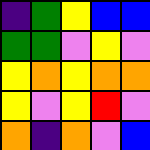[["indigo", "green", "yellow", "blue", "blue"], ["green", "green", "violet", "yellow", "violet"], ["yellow", "orange", "yellow", "orange", "orange"], ["yellow", "violet", "yellow", "red", "violet"], ["orange", "indigo", "orange", "violet", "blue"]]